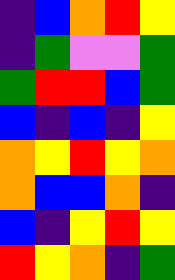[["indigo", "blue", "orange", "red", "yellow"], ["indigo", "green", "violet", "violet", "green"], ["green", "red", "red", "blue", "green"], ["blue", "indigo", "blue", "indigo", "yellow"], ["orange", "yellow", "red", "yellow", "orange"], ["orange", "blue", "blue", "orange", "indigo"], ["blue", "indigo", "yellow", "red", "yellow"], ["red", "yellow", "orange", "indigo", "green"]]